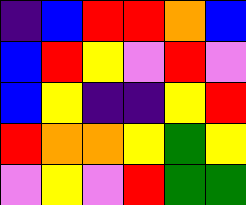[["indigo", "blue", "red", "red", "orange", "blue"], ["blue", "red", "yellow", "violet", "red", "violet"], ["blue", "yellow", "indigo", "indigo", "yellow", "red"], ["red", "orange", "orange", "yellow", "green", "yellow"], ["violet", "yellow", "violet", "red", "green", "green"]]